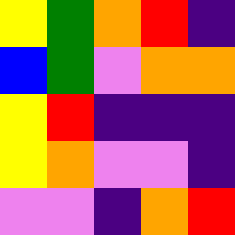[["yellow", "green", "orange", "red", "indigo"], ["blue", "green", "violet", "orange", "orange"], ["yellow", "red", "indigo", "indigo", "indigo"], ["yellow", "orange", "violet", "violet", "indigo"], ["violet", "violet", "indigo", "orange", "red"]]